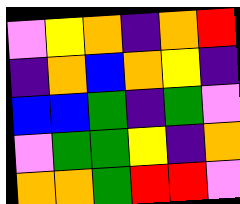[["violet", "yellow", "orange", "indigo", "orange", "red"], ["indigo", "orange", "blue", "orange", "yellow", "indigo"], ["blue", "blue", "green", "indigo", "green", "violet"], ["violet", "green", "green", "yellow", "indigo", "orange"], ["orange", "orange", "green", "red", "red", "violet"]]